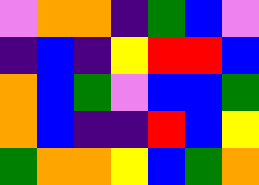[["violet", "orange", "orange", "indigo", "green", "blue", "violet"], ["indigo", "blue", "indigo", "yellow", "red", "red", "blue"], ["orange", "blue", "green", "violet", "blue", "blue", "green"], ["orange", "blue", "indigo", "indigo", "red", "blue", "yellow"], ["green", "orange", "orange", "yellow", "blue", "green", "orange"]]